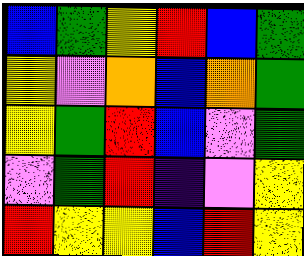[["blue", "green", "yellow", "red", "blue", "green"], ["yellow", "violet", "orange", "blue", "orange", "green"], ["yellow", "green", "red", "blue", "violet", "green"], ["violet", "green", "red", "indigo", "violet", "yellow"], ["red", "yellow", "yellow", "blue", "red", "yellow"]]